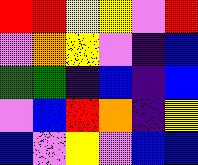[["red", "red", "yellow", "yellow", "violet", "red"], ["violet", "orange", "yellow", "violet", "indigo", "blue"], ["green", "green", "indigo", "blue", "indigo", "blue"], ["violet", "blue", "red", "orange", "indigo", "yellow"], ["blue", "violet", "yellow", "violet", "blue", "blue"]]